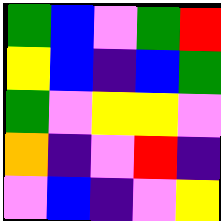[["green", "blue", "violet", "green", "red"], ["yellow", "blue", "indigo", "blue", "green"], ["green", "violet", "yellow", "yellow", "violet"], ["orange", "indigo", "violet", "red", "indigo"], ["violet", "blue", "indigo", "violet", "yellow"]]